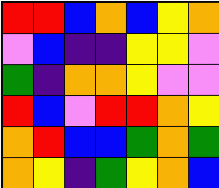[["red", "red", "blue", "orange", "blue", "yellow", "orange"], ["violet", "blue", "indigo", "indigo", "yellow", "yellow", "violet"], ["green", "indigo", "orange", "orange", "yellow", "violet", "violet"], ["red", "blue", "violet", "red", "red", "orange", "yellow"], ["orange", "red", "blue", "blue", "green", "orange", "green"], ["orange", "yellow", "indigo", "green", "yellow", "orange", "blue"]]